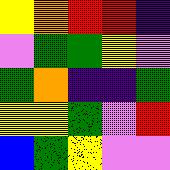[["yellow", "orange", "red", "red", "indigo"], ["violet", "green", "green", "yellow", "violet"], ["green", "orange", "indigo", "indigo", "green"], ["yellow", "yellow", "green", "violet", "red"], ["blue", "green", "yellow", "violet", "violet"]]